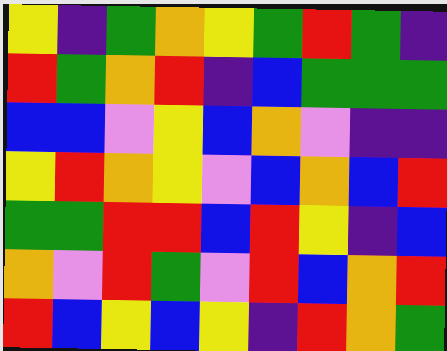[["yellow", "indigo", "green", "orange", "yellow", "green", "red", "green", "indigo"], ["red", "green", "orange", "red", "indigo", "blue", "green", "green", "green"], ["blue", "blue", "violet", "yellow", "blue", "orange", "violet", "indigo", "indigo"], ["yellow", "red", "orange", "yellow", "violet", "blue", "orange", "blue", "red"], ["green", "green", "red", "red", "blue", "red", "yellow", "indigo", "blue"], ["orange", "violet", "red", "green", "violet", "red", "blue", "orange", "red"], ["red", "blue", "yellow", "blue", "yellow", "indigo", "red", "orange", "green"]]